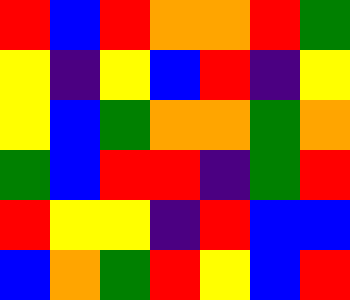[["red", "blue", "red", "orange", "orange", "red", "green"], ["yellow", "indigo", "yellow", "blue", "red", "indigo", "yellow"], ["yellow", "blue", "green", "orange", "orange", "green", "orange"], ["green", "blue", "red", "red", "indigo", "green", "red"], ["red", "yellow", "yellow", "indigo", "red", "blue", "blue"], ["blue", "orange", "green", "red", "yellow", "blue", "red"]]